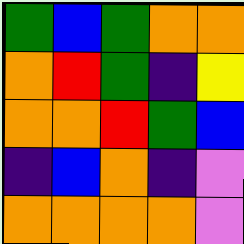[["green", "blue", "green", "orange", "orange"], ["orange", "red", "green", "indigo", "yellow"], ["orange", "orange", "red", "green", "blue"], ["indigo", "blue", "orange", "indigo", "violet"], ["orange", "orange", "orange", "orange", "violet"]]